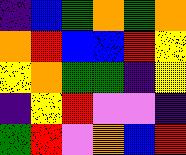[["indigo", "blue", "green", "orange", "green", "orange"], ["orange", "red", "blue", "blue", "red", "yellow"], ["yellow", "orange", "green", "green", "indigo", "yellow"], ["indigo", "yellow", "red", "violet", "violet", "indigo"], ["green", "red", "violet", "orange", "blue", "red"]]